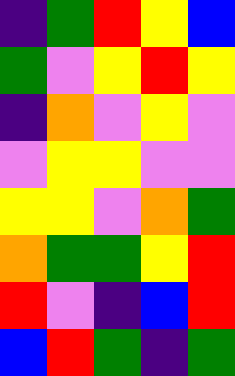[["indigo", "green", "red", "yellow", "blue"], ["green", "violet", "yellow", "red", "yellow"], ["indigo", "orange", "violet", "yellow", "violet"], ["violet", "yellow", "yellow", "violet", "violet"], ["yellow", "yellow", "violet", "orange", "green"], ["orange", "green", "green", "yellow", "red"], ["red", "violet", "indigo", "blue", "red"], ["blue", "red", "green", "indigo", "green"]]